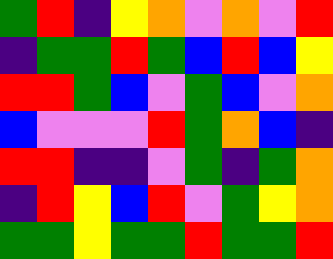[["green", "red", "indigo", "yellow", "orange", "violet", "orange", "violet", "red"], ["indigo", "green", "green", "red", "green", "blue", "red", "blue", "yellow"], ["red", "red", "green", "blue", "violet", "green", "blue", "violet", "orange"], ["blue", "violet", "violet", "violet", "red", "green", "orange", "blue", "indigo"], ["red", "red", "indigo", "indigo", "violet", "green", "indigo", "green", "orange"], ["indigo", "red", "yellow", "blue", "red", "violet", "green", "yellow", "orange"], ["green", "green", "yellow", "green", "green", "red", "green", "green", "red"]]